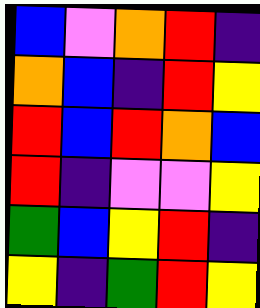[["blue", "violet", "orange", "red", "indigo"], ["orange", "blue", "indigo", "red", "yellow"], ["red", "blue", "red", "orange", "blue"], ["red", "indigo", "violet", "violet", "yellow"], ["green", "blue", "yellow", "red", "indigo"], ["yellow", "indigo", "green", "red", "yellow"]]